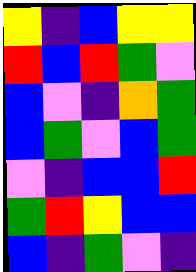[["yellow", "indigo", "blue", "yellow", "yellow"], ["red", "blue", "red", "green", "violet"], ["blue", "violet", "indigo", "orange", "green"], ["blue", "green", "violet", "blue", "green"], ["violet", "indigo", "blue", "blue", "red"], ["green", "red", "yellow", "blue", "blue"], ["blue", "indigo", "green", "violet", "indigo"]]